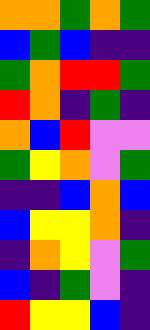[["orange", "orange", "green", "orange", "green"], ["blue", "green", "blue", "indigo", "indigo"], ["green", "orange", "red", "red", "green"], ["red", "orange", "indigo", "green", "indigo"], ["orange", "blue", "red", "violet", "violet"], ["green", "yellow", "orange", "violet", "green"], ["indigo", "indigo", "blue", "orange", "blue"], ["blue", "yellow", "yellow", "orange", "indigo"], ["indigo", "orange", "yellow", "violet", "green"], ["blue", "indigo", "green", "violet", "indigo"], ["red", "yellow", "yellow", "blue", "indigo"]]